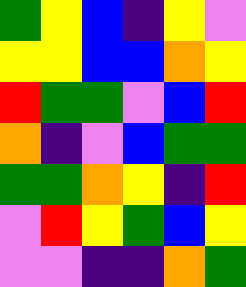[["green", "yellow", "blue", "indigo", "yellow", "violet"], ["yellow", "yellow", "blue", "blue", "orange", "yellow"], ["red", "green", "green", "violet", "blue", "red"], ["orange", "indigo", "violet", "blue", "green", "green"], ["green", "green", "orange", "yellow", "indigo", "red"], ["violet", "red", "yellow", "green", "blue", "yellow"], ["violet", "violet", "indigo", "indigo", "orange", "green"]]